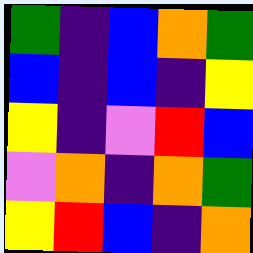[["green", "indigo", "blue", "orange", "green"], ["blue", "indigo", "blue", "indigo", "yellow"], ["yellow", "indigo", "violet", "red", "blue"], ["violet", "orange", "indigo", "orange", "green"], ["yellow", "red", "blue", "indigo", "orange"]]